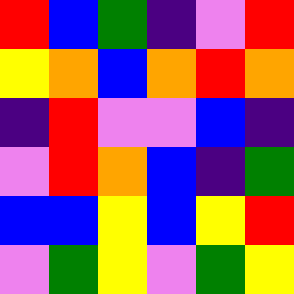[["red", "blue", "green", "indigo", "violet", "red"], ["yellow", "orange", "blue", "orange", "red", "orange"], ["indigo", "red", "violet", "violet", "blue", "indigo"], ["violet", "red", "orange", "blue", "indigo", "green"], ["blue", "blue", "yellow", "blue", "yellow", "red"], ["violet", "green", "yellow", "violet", "green", "yellow"]]